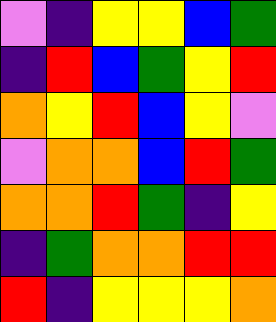[["violet", "indigo", "yellow", "yellow", "blue", "green"], ["indigo", "red", "blue", "green", "yellow", "red"], ["orange", "yellow", "red", "blue", "yellow", "violet"], ["violet", "orange", "orange", "blue", "red", "green"], ["orange", "orange", "red", "green", "indigo", "yellow"], ["indigo", "green", "orange", "orange", "red", "red"], ["red", "indigo", "yellow", "yellow", "yellow", "orange"]]